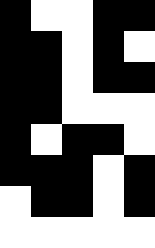[["black", "white", "white", "black", "black"], ["black", "black", "white", "black", "white"], ["black", "black", "white", "black", "black"], ["black", "black", "white", "white", "white"], ["black", "white", "black", "black", "white"], ["black", "black", "black", "white", "black"], ["white", "black", "black", "white", "black"], ["white", "white", "white", "white", "white"]]